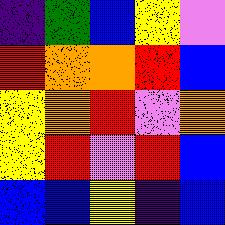[["indigo", "green", "blue", "yellow", "violet"], ["red", "orange", "orange", "red", "blue"], ["yellow", "orange", "red", "violet", "orange"], ["yellow", "red", "violet", "red", "blue"], ["blue", "blue", "yellow", "indigo", "blue"]]